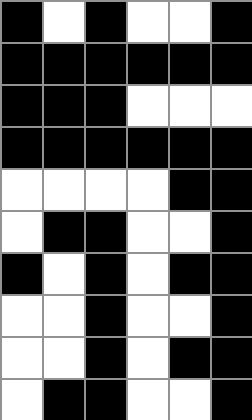[["black", "white", "black", "white", "white", "black"], ["black", "black", "black", "black", "black", "black"], ["black", "black", "black", "white", "white", "white"], ["black", "black", "black", "black", "black", "black"], ["white", "white", "white", "white", "black", "black"], ["white", "black", "black", "white", "white", "black"], ["black", "white", "black", "white", "black", "black"], ["white", "white", "black", "white", "white", "black"], ["white", "white", "black", "white", "black", "black"], ["white", "black", "black", "white", "white", "black"]]